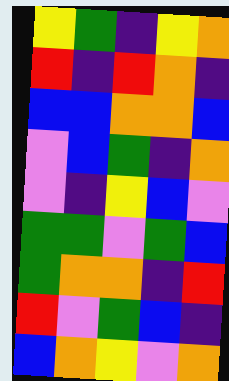[["yellow", "green", "indigo", "yellow", "orange"], ["red", "indigo", "red", "orange", "indigo"], ["blue", "blue", "orange", "orange", "blue"], ["violet", "blue", "green", "indigo", "orange"], ["violet", "indigo", "yellow", "blue", "violet"], ["green", "green", "violet", "green", "blue"], ["green", "orange", "orange", "indigo", "red"], ["red", "violet", "green", "blue", "indigo"], ["blue", "orange", "yellow", "violet", "orange"]]